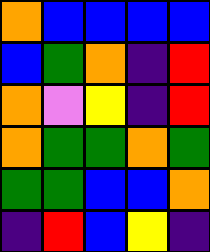[["orange", "blue", "blue", "blue", "blue"], ["blue", "green", "orange", "indigo", "red"], ["orange", "violet", "yellow", "indigo", "red"], ["orange", "green", "green", "orange", "green"], ["green", "green", "blue", "blue", "orange"], ["indigo", "red", "blue", "yellow", "indigo"]]